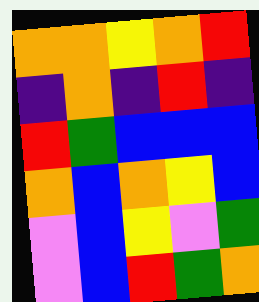[["orange", "orange", "yellow", "orange", "red"], ["indigo", "orange", "indigo", "red", "indigo"], ["red", "green", "blue", "blue", "blue"], ["orange", "blue", "orange", "yellow", "blue"], ["violet", "blue", "yellow", "violet", "green"], ["violet", "blue", "red", "green", "orange"]]